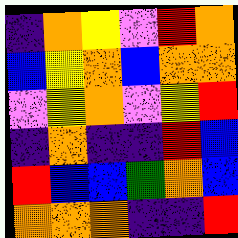[["indigo", "orange", "yellow", "violet", "red", "orange"], ["blue", "yellow", "orange", "blue", "orange", "orange"], ["violet", "yellow", "orange", "violet", "yellow", "red"], ["indigo", "orange", "indigo", "indigo", "red", "blue"], ["red", "blue", "blue", "green", "orange", "blue"], ["orange", "orange", "orange", "indigo", "indigo", "red"]]